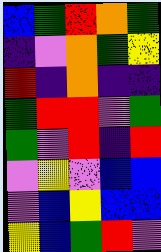[["blue", "green", "red", "orange", "green"], ["indigo", "violet", "orange", "green", "yellow"], ["red", "indigo", "orange", "indigo", "indigo"], ["green", "red", "red", "violet", "green"], ["green", "violet", "red", "indigo", "red"], ["violet", "yellow", "violet", "blue", "blue"], ["violet", "blue", "yellow", "blue", "blue"], ["yellow", "blue", "green", "red", "violet"]]